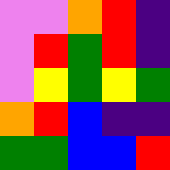[["violet", "violet", "orange", "red", "indigo"], ["violet", "red", "green", "red", "indigo"], ["violet", "yellow", "green", "yellow", "green"], ["orange", "red", "blue", "indigo", "indigo"], ["green", "green", "blue", "blue", "red"]]